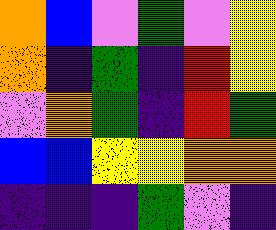[["orange", "blue", "violet", "green", "violet", "yellow"], ["orange", "indigo", "green", "indigo", "red", "yellow"], ["violet", "orange", "green", "indigo", "red", "green"], ["blue", "blue", "yellow", "yellow", "orange", "orange"], ["indigo", "indigo", "indigo", "green", "violet", "indigo"]]